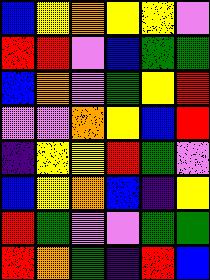[["blue", "yellow", "orange", "yellow", "yellow", "violet"], ["red", "red", "violet", "blue", "green", "green"], ["blue", "orange", "violet", "green", "yellow", "red"], ["violet", "violet", "orange", "yellow", "blue", "red"], ["indigo", "yellow", "yellow", "red", "green", "violet"], ["blue", "yellow", "orange", "blue", "indigo", "yellow"], ["red", "green", "violet", "violet", "green", "green"], ["red", "orange", "green", "indigo", "red", "blue"]]